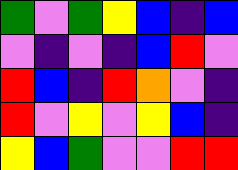[["green", "violet", "green", "yellow", "blue", "indigo", "blue"], ["violet", "indigo", "violet", "indigo", "blue", "red", "violet"], ["red", "blue", "indigo", "red", "orange", "violet", "indigo"], ["red", "violet", "yellow", "violet", "yellow", "blue", "indigo"], ["yellow", "blue", "green", "violet", "violet", "red", "red"]]